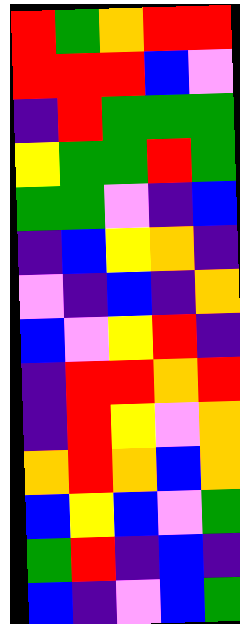[["red", "green", "orange", "red", "red"], ["red", "red", "red", "blue", "violet"], ["indigo", "red", "green", "green", "green"], ["yellow", "green", "green", "red", "green"], ["green", "green", "violet", "indigo", "blue"], ["indigo", "blue", "yellow", "orange", "indigo"], ["violet", "indigo", "blue", "indigo", "orange"], ["blue", "violet", "yellow", "red", "indigo"], ["indigo", "red", "red", "orange", "red"], ["indigo", "red", "yellow", "violet", "orange"], ["orange", "red", "orange", "blue", "orange"], ["blue", "yellow", "blue", "violet", "green"], ["green", "red", "indigo", "blue", "indigo"], ["blue", "indigo", "violet", "blue", "green"]]